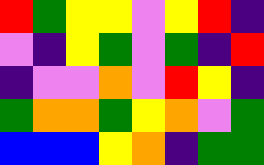[["red", "green", "yellow", "yellow", "violet", "yellow", "red", "indigo"], ["violet", "indigo", "yellow", "green", "violet", "green", "indigo", "red"], ["indigo", "violet", "violet", "orange", "violet", "red", "yellow", "indigo"], ["green", "orange", "orange", "green", "yellow", "orange", "violet", "green"], ["blue", "blue", "blue", "yellow", "orange", "indigo", "green", "green"]]